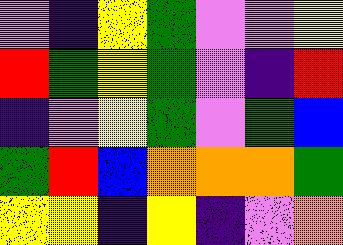[["violet", "indigo", "yellow", "green", "violet", "violet", "yellow"], ["red", "green", "yellow", "green", "violet", "indigo", "red"], ["indigo", "violet", "yellow", "green", "violet", "green", "blue"], ["green", "red", "blue", "orange", "orange", "orange", "green"], ["yellow", "yellow", "indigo", "yellow", "indigo", "violet", "orange"]]